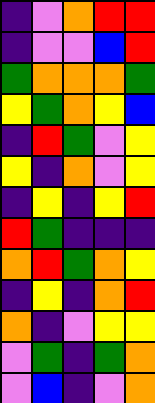[["indigo", "violet", "orange", "red", "red"], ["indigo", "violet", "violet", "blue", "red"], ["green", "orange", "orange", "orange", "green"], ["yellow", "green", "orange", "yellow", "blue"], ["indigo", "red", "green", "violet", "yellow"], ["yellow", "indigo", "orange", "violet", "yellow"], ["indigo", "yellow", "indigo", "yellow", "red"], ["red", "green", "indigo", "indigo", "indigo"], ["orange", "red", "green", "orange", "yellow"], ["indigo", "yellow", "indigo", "orange", "red"], ["orange", "indigo", "violet", "yellow", "yellow"], ["violet", "green", "indigo", "green", "orange"], ["violet", "blue", "indigo", "violet", "orange"]]